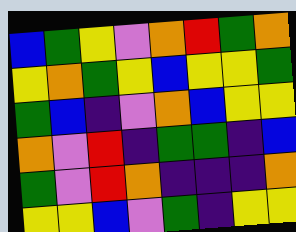[["blue", "green", "yellow", "violet", "orange", "red", "green", "orange"], ["yellow", "orange", "green", "yellow", "blue", "yellow", "yellow", "green"], ["green", "blue", "indigo", "violet", "orange", "blue", "yellow", "yellow"], ["orange", "violet", "red", "indigo", "green", "green", "indigo", "blue"], ["green", "violet", "red", "orange", "indigo", "indigo", "indigo", "orange"], ["yellow", "yellow", "blue", "violet", "green", "indigo", "yellow", "yellow"]]